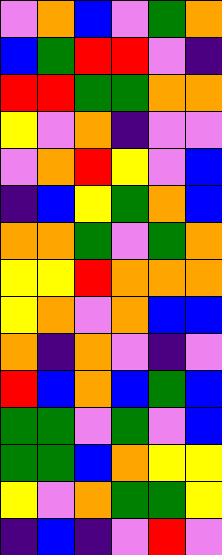[["violet", "orange", "blue", "violet", "green", "orange"], ["blue", "green", "red", "red", "violet", "indigo"], ["red", "red", "green", "green", "orange", "orange"], ["yellow", "violet", "orange", "indigo", "violet", "violet"], ["violet", "orange", "red", "yellow", "violet", "blue"], ["indigo", "blue", "yellow", "green", "orange", "blue"], ["orange", "orange", "green", "violet", "green", "orange"], ["yellow", "yellow", "red", "orange", "orange", "orange"], ["yellow", "orange", "violet", "orange", "blue", "blue"], ["orange", "indigo", "orange", "violet", "indigo", "violet"], ["red", "blue", "orange", "blue", "green", "blue"], ["green", "green", "violet", "green", "violet", "blue"], ["green", "green", "blue", "orange", "yellow", "yellow"], ["yellow", "violet", "orange", "green", "green", "yellow"], ["indigo", "blue", "indigo", "violet", "red", "violet"]]